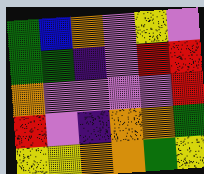[["green", "blue", "orange", "violet", "yellow", "violet"], ["green", "green", "indigo", "violet", "red", "red"], ["orange", "violet", "violet", "violet", "violet", "red"], ["red", "violet", "indigo", "orange", "orange", "green"], ["yellow", "yellow", "orange", "orange", "green", "yellow"]]